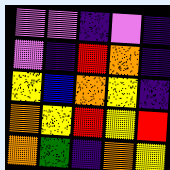[["violet", "violet", "indigo", "violet", "indigo"], ["violet", "indigo", "red", "orange", "indigo"], ["yellow", "blue", "orange", "yellow", "indigo"], ["orange", "yellow", "red", "yellow", "red"], ["orange", "green", "indigo", "orange", "yellow"]]